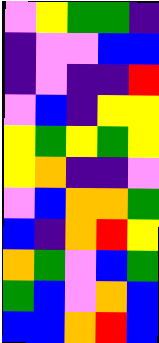[["violet", "yellow", "green", "green", "indigo"], ["indigo", "violet", "violet", "blue", "blue"], ["indigo", "violet", "indigo", "indigo", "red"], ["violet", "blue", "indigo", "yellow", "yellow"], ["yellow", "green", "yellow", "green", "yellow"], ["yellow", "orange", "indigo", "indigo", "violet"], ["violet", "blue", "orange", "orange", "green"], ["blue", "indigo", "orange", "red", "yellow"], ["orange", "green", "violet", "blue", "green"], ["green", "blue", "violet", "orange", "blue"], ["blue", "blue", "orange", "red", "blue"]]